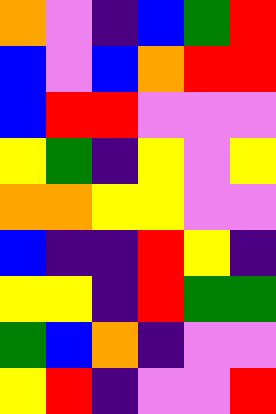[["orange", "violet", "indigo", "blue", "green", "red"], ["blue", "violet", "blue", "orange", "red", "red"], ["blue", "red", "red", "violet", "violet", "violet"], ["yellow", "green", "indigo", "yellow", "violet", "yellow"], ["orange", "orange", "yellow", "yellow", "violet", "violet"], ["blue", "indigo", "indigo", "red", "yellow", "indigo"], ["yellow", "yellow", "indigo", "red", "green", "green"], ["green", "blue", "orange", "indigo", "violet", "violet"], ["yellow", "red", "indigo", "violet", "violet", "red"]]